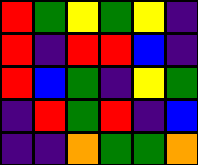[["red", "green", "yellow", "green", "yellow", "indigo"], ["red", "indigo", "red", "red", "blue", "indigo"], ["red", "blue", "green", "indigo", "yellow", "green"], ["indigo", "red", "green", "red", "indigo", "blue"], ["indigo", "indigo", "orange", "green", "green", "orange"]]